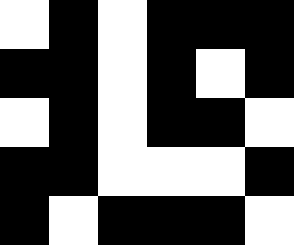[["white", "black", "white", "black", "black", "black"], ["black", "black", "white", "black", "white", "black"], ["white", "black", "white", "black", "black", "white"], ["black", "black", "white", "white", "white", "black"], ["black", "white", "black", "black", "black", "white"]]